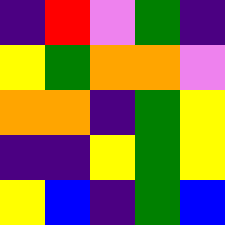[["indigo", "red", "violet", "green", "indigo"], ["yellow", "green", "orange", "orange", "violet"], ["orange", "orange", "indigo", "green", "yellow"], ["indigo", "indigo", "yellow", "green", "yellow"], ["yellow", "blue", "indigo", "green", "blue"]]